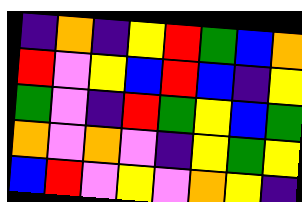[["indigo", "orange", "indigo", "yellow", "red", "green", "blue", "orange"], ["red", "violet", "yellow", "blue", "red", "blue", "indigo", "yellow"], ["green", "violet", "indigo", "red", "green", "yellow", "blue", "green"], ["orange", "violet", "orange", "violet", "indigo", "yellow", "green", "yellow"], ["blue", "red", "violet", "yellow", "violet", "orange", "yellow", "indigo"]]